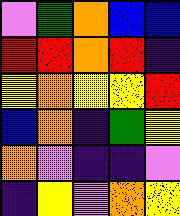[["violet", "green", "orange", "blue", "blue"], ["red", "red", "orange", "red", "indigo"], ["yellow", "orange", "yellow", "yellow", "red"], ["blue", "orange", "indigo", "green", "yellow"], ["orange", "violet", "indigo", "indigo", "violet"], ["indigo", "yellow", "violet", "orange", "yellow"]]